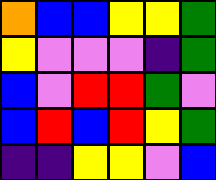[["orange", "blue", "blue", "yellow", "yellow", "green"], ["yellow", "violet", "violet", "violet", "indigo", "green"], ["blue", "violet", "red", "red", "green", "violet"], ["blue", "red", "blue", "red", "yellow", "green"], ["indigo", "indigo", "yellow", "yellow", "violet", "blue"]]